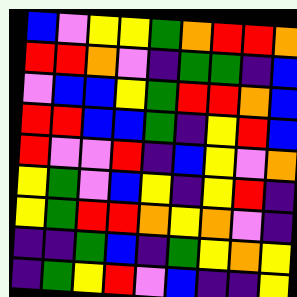[["blue", "violet", "yellow", "yellow", "green", "orange", "red", "red", "orange"], ["red", "red", "orange", "violet", "indigo", "green", "green", "indigo", "blue"], ["violet", "blue", "blue", "yellow", "green", "red", "red", "orange", "blue"], ["red", "red", "blue", "blue", "green", "indigo", "yellow", "red", "blue"], ["red", "violet", "violet", "red", "indigo", "blue", "yellow", "violet", "orange"], ["yellow", "green", "violet", "blue", "yellow", "indigo", "yellow", "red", "indigo"], ["yellow", "green", "red", "red", "orange", "yellow", "orange", "violet", "indigo"], ["indigo", "indigo", "green", "blue", "indigo", "green", "yellow", "orange", "yellow"], ["indigo", "green", "yellow", "red", "violet", "blue", "indigo", "indigo", "yellow"]]